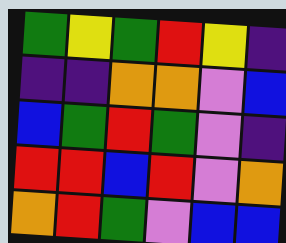[["green", "yellow", "green", "red", "yellow", "indigo"], ["indigo", "indigo", "orange", "orange", "violet", "blue"], ["blue", "green", "red", "green", "violet", "indigo"], ["red", "red", "blue", "red", "violet", "orange"], ["orange", "red", "green", "violet", "blue", "blue"]]